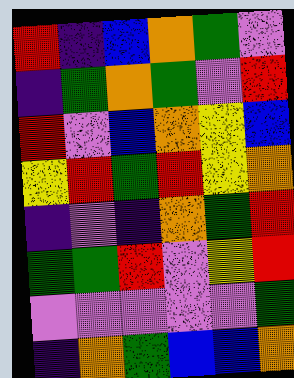[["red", "indigo", "blue", "orange", "green", "violet"], ["indigo", "green", "orange", "green", "violet", "red"], ["red", "violet", "blue", "orange", "yellow", "blue"], ["yellow", "red", "green", "red", "yellow", "orange"], ["indigo", "violet", "indigo", "orange", "green", "red"], ["green", "green", "red", "violet", "yellow", "red"], ["violet", "violet", "violet", "violet", "violet", "green"], ["indigo", "orange", "green", "blue", "blue", "orange"]]